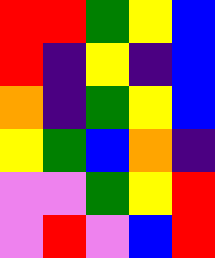[["red", "red", "green", "yellow", "blue"], ["red", "indigo", "yellow", "indigo", "blue"], ["orange", "indigo", "green", "yellow", "blue"], ["yellow", "green", "blue", "orange", "indigo"], ["violet", "violet", "green", "yellow", "red"], ["violet", "red", "violet", "blue", "red"]]